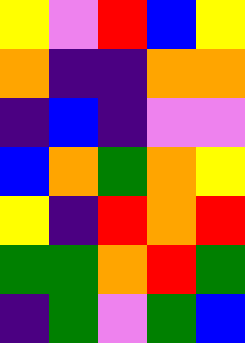[["yellow", "violet", "red", "blue", "yellow"], ["orange", "indigo", "indigo", "orange", "orange"], ["indigo", "blue", "indigo", "violet", "violet"], ["blue", "orange", "green", "orange", "yellow"], ["yellow", "indigo", "red", "orange", "red"], ["green", "green", "orange", "red", "green"], ["indigo", "green", "violet", "green", "blue"]]